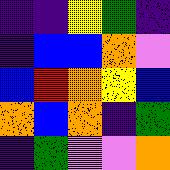[["indigo", "indigo", "yellow", "green", "indigo"], ["indigo", "blue", "blue", "orange", "violet"], ["blue", "red", "orange", "yellow", "blue"], ["orange", "blue", "orange", "indigo", "green"], ["indigo", "green", "violet", "violet", "orange"]]